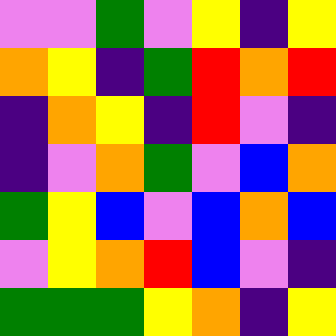[["violet", "violet", "green", "violet", "yellow", "indigo", "yellow"], ["orange", "yellow", "indigo", "green", "red", "orange", "red"], ["indigo", "orange", "yellow", "indigo", "red", "violet", "indigo"], ["indigo", "violet", "orange", "green", "violet", "blue", "orange"], ["green", "yellow", "blue", "violet", "blue", "orange", "blue"], ["violet", "yellow", "orange", "red", "blue", "violet", "indigo"], ["green", "green", "green", "yellow", "orange", "indigo", "yellow"]]